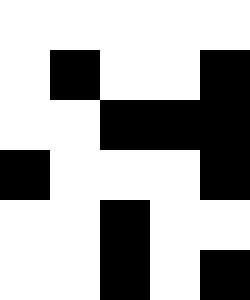[["white", "white", "white", "white", "white"], ["white", "black", "white", "white", "black"], ["white", "white", "black", "black", "black"], ["black", "white", "white", "white", "black"], ["white", "white", "black", "white", "white"], ["white", "white", "black", "white", "black"]]